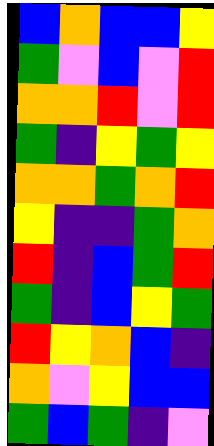[["blue", "orange", "blue", "blue", "yellow"], ["green", "violet", "blue", "violet", "red"], ["orange", "orange", "red", "violet", "red"], ["green", "indigo", "yellow", "green", "yellow"], ["orange", "orange", "green", "orange", "red"], ["yellow", "indigo", "indigo", "green", "orange"], ["red", "indigo", "blue", "green", "red"], ["green", "indigo", "blue", "yellow", "green"], ["red", "yellow", "orange", "blue", "indigo"], ["orange", "violet", "yellow", "blue", "blue"], ["green", "blue", "green", "indigo", "violet"]]